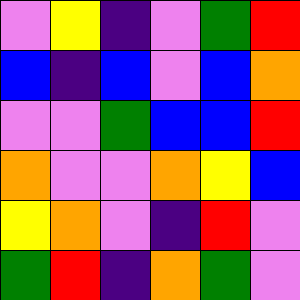[["violet", "yellow", "indigo", "violet", "green", "red"], ["blue", "indigo", "blue", "violet", "blue", "orange"], ["violet", "violet", "green", "blue", "blue", "red"], ["orange", "violet", "violet", "orange", "yellow", "blue"], ["yellow", "orange", "violet", "indigo", "red", "violet"], ["green", "red", "indigo", "orange", "green", "violet"]]